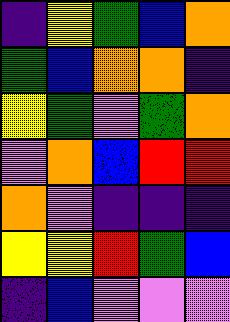[["indigo", "yellow", "green", "blue", "orange"], ["green", "blue", "orange", "orange", "indigo"], ["yellow", "green", "violet", "green", "orange"], ["violet", "orange", "blue", "red", "red"], ["orange", "violet", "indigo", "indigo", "indigo"], ["yellow", "yellow", "red", "green", "blue"], ["indigo", "blue", "violet", "violet", "violet"]]